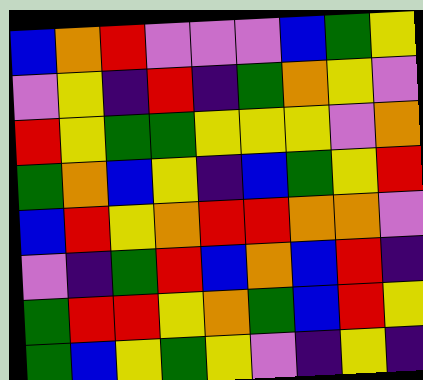[["blue", "orange", "red", "violet", "violet", "violet", "blue", "green", "yellow"], ["violet", "yellow", "indigo", "red", "indigo", "green", "orange", "yellow", "violet"], ["red", "yellow", "green", "green", "yellow", "yellow", "yellow", "violet", "orange"], ["green", "orange", "blue", "yellow", "indigo", "blue", "green", "yellow", "red"], ["blue", "red", "yellow", "orange", "red", "red", "orange", "orange", "violet"], ["violet", "indigo", "green", "red", "blue", "orange", "blue", "red", "indigo"], ["green", "red", "red", "yellow", "orange", "green", "blue", "red", "yellow"], ["green", "blue", "yellow", "green", "yellow", "violet", "indigo", "yellow", "indigo"]]